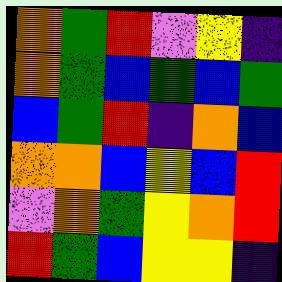[["orange", "green", "red", "violet", "yellow", "indigo"], ["orange", "green", "blue", "green", "blue", "green"], ["blue", "green", "red", "indigo", "orange", "blue"], ["orange", "orange", "blue", "yellow", "blue", "red"], ["violet", "orange", "green", "yellow", "orange", "red"], ["red", "green", "blue", "yellow", "yellow", "indigo"]]